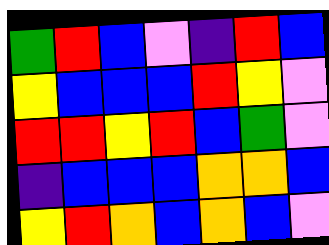[["green", "red", "blue", "violet", "indigo", "red", "blue"], ["yellow", "blue", "blue", "blue", "red", "yellow", "violet"], ["red", "red", "yellow", "red", "blue", "green", "violet"], ["indigo", "blue", "blue", "blue", "orange", "orange", "blue"], ["yellow", "red", "orange", "blue", "orange", "blue", "violet"]]